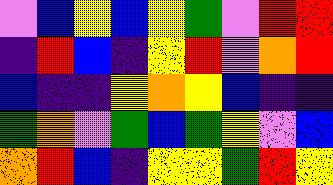[["violet", "blue", "yellow", "blue", "yellow", "green", "violet", "red", "red"], ["indigo", "red", "blue", "indigo", "yellow", "red", "violet", "orange", "red"], ["blue", "indigo", "indigo", "yellow", "orange", "yellow", "blue", "indigo", "indigo"], ["green", "orange", "violet", "green", "blue", "green", "yellow", "violet", "blue"], ["orange", "red", "blue", "indigo", "yellow", "yellow", "green", "red", "yellow"]]